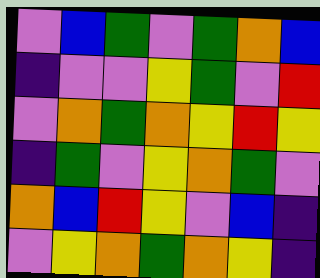[["violet", "blue", "green", "violet", "green", "orange", "blue"], ["indigo", "violet", "violet", "yellow", "green", "violet", "red"], ["violet", "orange", "green", "orange", "yellow", "red", "yellow"], ["indigo", "green", "violet", "yellow", "orange", "green", "violet"], ["orange", "blue", "red", "yellow", "violet", "blue", "indigo"], ["violet", "yellow", "orange", "green", "orange", "yellow", "indigo"]]